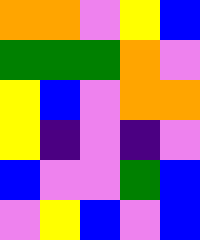[["orange", "orange", "violet", "yellow", "blue"], ["green", "green", "green", "orange", "violet"], ["yellow", "blue", "violet", "orange", "orange"], ["yellow", "indigo", "violet", "indigo", "violet"], ["blue", "violet", "violet", "green", "blue"], ["violet", "yellow", "blue", "violet", "blue"]]